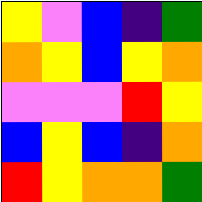[["yellow", "violet", "blue", "indigo", "green"], ["orange", "yellow", "blue", "yellow", "orange"], ["violet", "violet", "violet", "red", "yellow"], ["blue", "yellow", "blue", "indigo", "orange"], ["red", "yellow", "orange", "orange", "green"]]